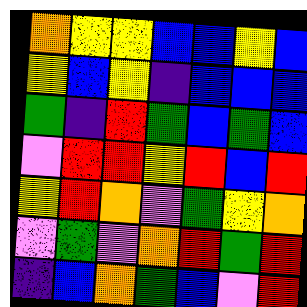[["orange", "yellow", "yellow", "blue", "blue", "yellow", "blue"], ["yellow", "blue", "yellow", "indigo", "blue", "blue", "blue"], ["green", "indigo", "red", "green", "blue", "green", "blue"], ["violet", "red", "red", "yellow", "red", "blue", "red"], ["yellow", "red", "orange", "violet", "green", "yellow", "orange"], ["violet", "green", "violet", "orange", "red", "green", "red"], ["indigo", "blue", "orange", "green", "blue", "violet", "red"]]